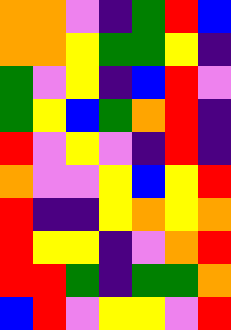[["orange", "orange", "violet", "indigo", "green", "red", "blue"], ["orange", "orange", "yellow", "green", "green", "yellow", "indigo"], ["green", "violet", "yellow", "indigo", "blue", "red", "violet"], ["green", "yellow", "blue", "green", "orange", "red", "indigo"], ["red", "violet", "yellow", "violet", "indigo", "red", "indigo"], ["orange", "violet", "violet", "yellow", "blue", "yellow", "red"], ["red", "indigo", "indigo", "yellow", "orange", "yellow", "orange"], ["red", "yellow", "yellow", "indigo", "violet", "orange", "red"], ["red", "red", "green", "indigo", "green", "green", "orange"], ["blue", "red", "violet", "yellow", "yellow", "violet", "red"]]